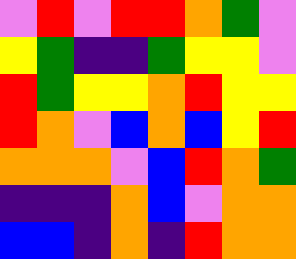[["violet", "red", "violet", "red", "red", "orange", "green", "violet"], ["yellow", "green", "indigo", "indigo", "green", "yellow", "yellow", "violet"], ["red", "green", "yellow", "yellow", "orange", "red", "yellow", "yellow"], ["red", "orange", "violet", "blue", "orange", "blue", "yellow", "red"], ["orange", "orange", "orange", "violet", "blue", "red", "orange", "green"], ["indigo", "indigo", "indigo", "orange", "blue", "violet", "orange", "orange"], ["blue", "blue", "indigo", "orange", "indigo", "red", "orange", "orange"]]